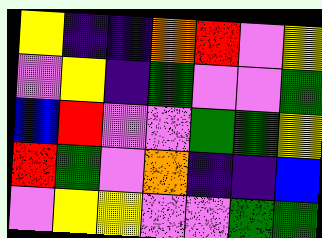[["yellow", "indigo", "indigo", "orange", "red", "violet", "yellow"], ["violet", "yellow", "indigo", "green", "violet", "violet", "green"], ["blue", "red", "violet", "violet", "green", "green", "yellow"], ["red", "green", "violet", "orange", "indigo", "indigo", "blue"], ["violet", "yellow", "yellow", "violet", "violet", "green", "green"]]